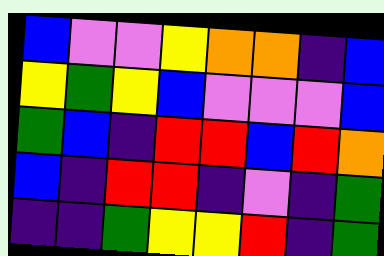[["blue", "violet", "violet", "yellow", "orange", "orange", "indigo", "blue"], ["yellow", "green", "yellow", "blue", "violet", "violet", "violet", "blue"], ["green", "blue", "indigo", "red", "red", "blue", "red", "orange"], ["blue", "indigo", "red", "red", "indigo", "violet", "indigo", "green"], ["indigo", "indigo", "green", "yellow", "yellow", "red", "indigo", "green"]]